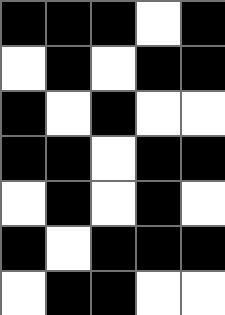[["black", "black", "black", "white", "black"], ["white", "black", "white", "black", "black"], ["black", "white", "black", "white", "white"], ["black", "black", "white", "black", "black"], ["white", "black", "white", "black", "white"], ["black", "white", "black", "black", "black"], ["white", "black", "black", "white", "white"]]